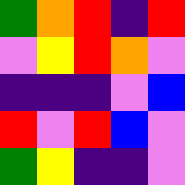[["green", "orange", "red", "indigo", "red"], ["violet", "yellow", "red", "orange", "violet"], ["indigo", "indigo", "indigo", "violet", "blue"], ["red", "violet", "red", "blue", "violet"], ["green", "yellow", "indigo", "indigo", "violet"]]